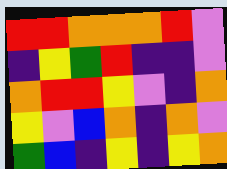[["red", "red", "orange", "orange", "orange", "red", "violet"], ["indigo", "yellow", "green", "red", "indigo", "indigo", "violet"], ["orange", "red", "red", "yellow", "violet", "indigo", "orange"], ["yellow", "violet", "blue", "orange", "indigo", "orange", "violet"], ["green", "blue", "indigo", "yellow", "indigo", "yellow", "orange"]]